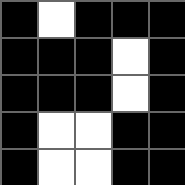[["black", "white", "black", "black", "black"], ["black", "black", "black", "white", "black"], ["black", "black", "black", "white", "black"], ["black", "white", "white", "black", "black"], ["black", "white", "white", "black", "black"]]